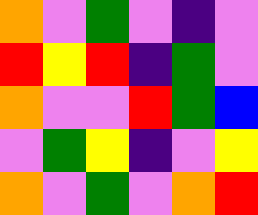[["orange", "violet", "green", "violet", "indigo", "violet"], ["red", "yellow", "red", "indigo", "green", "violet"], ["orange", "violet", "violet", "red", "green", "blue"], ["violet", "green", "yellow", "indigo", "violet", "yellow"], ["orange", "violet", "green", "violet", "orange", "red"]]